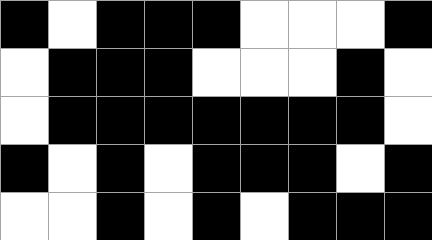[["black", "white", "black", "black", "black", "white", "white", "white", "black"], ["white", "black", "black", "black", "white", "white", "white", "black", "white"], ["white", "black", "black", "black", "black", "black", "black", "black", "white"], ["black", "white", "black", "white", "black", "black", "black", "white", "black"], ["white", "white", "black", "white", "black", "white", "black", "black", "black"]]